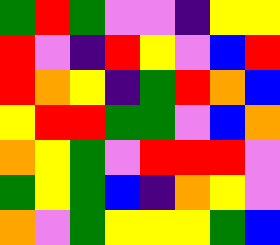[["green", "red", "green", "violet", "violet", "indigo", "yellow", "yellow"], ["red", "violet", "indigo", "red", "yellow", "violet", "blue", "red"], ["red", "orange", "yellow", "indigo", "green", "red", "orange", "blue"], ["yellow", "red", "red", "green", "green", "violet", "blue", "orange"], ["orange", "yellow", "green", "violet", "red", "red", "red", "violet"], ["green", "yellow", "green", "blue", "indigo", "orange", "yellow", "violet"], ["orange", "violet", "green", "yellow", "yellow", "yellow", "green", "blue"]]